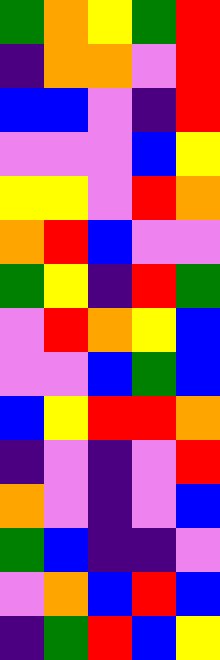[["green", "orange", "yellow", "green", "red"], ["indigo", "orange", "orange", "violet", "red"], ["blue", "blue", "violet", "indigo", "red"], ["violet", "violet", "violet", "blue", "yellow"], ["yellow", "yellow", "violet", "red", "orange"], ["orange", "red", "blue", "violet", "violet"], ["green", "yellow", "indigo", "red", "green"], ["violet", "red", "orange", "yellow", "blue"], ["violet", "violet", "blue", "green", "blue"], ["blue", "yellow", "red", "red", "orange"], ["indigo", "violet", "indigo", "violet", "red"], ["orange", "violet", "indigo", "violet", "blue"], ["green", "blue", "indigo", "indigo", "violet"], ["violet", "orange", "blue", "red", "blue"], ["indigo", "green", "red", "blue", "yellow"]]